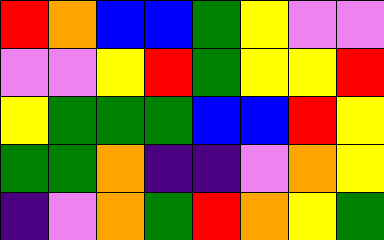[["red", "orange", "blue", "blue", "green", "yellow", "violet", "violet"], ["violet", "violet", "yellow", "red", "green", "yellow", "yellow", "red"], ["yellow", "green", "green", "green", "blue", "blue", "red", "yellow"], ["green", "green", "orange", "indigo", "indigo", "violet", "orange", "yellow"], ["indigo", "violet", "orange", "green", "red", "orange", "yellow", "green"]]